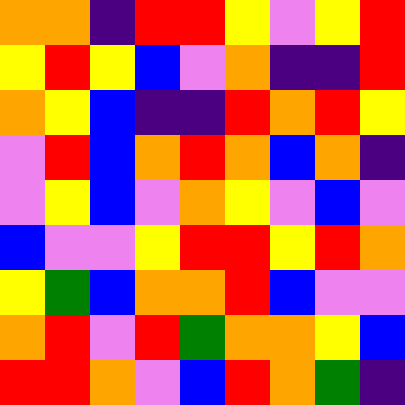[["orange", "orange", "indigo", "red", "red", "yellow", "violet", "yellow", "red"], ["yellow", "red", "yellow", "blue", "violet", "orange", "indigo", "indigo", "red"], ["orange", "yellow", "blue", "indigo", "indigo", "red", "orange", "red", "yellow"], ["violet", "red", "blue", "orange", "red", "orange", "blue", "orange", "indigo"], ["violet", "yellow", "blue", "violet", "orange", "yellow", "violet", "blue", "violet"], ["blue", "violet", "violet", "yellow", "red", "red", "yellow", "red", "orange"], ["yellow", "green", "blue", "orange", "orange", "red", "blue", "violet", "violet"], ["orange", "red", "violet", "red", "green", "orange", "orange", "yellow", "blue"], ["red", "red", "orange", "violet", "blue", "red", "orange", "green", "indigo"]]